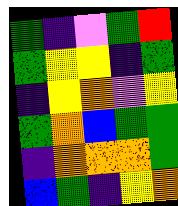[["green", "indigo", "violet", "green", "red"], ["green", "yellow", "yellow", "indigo", "green"], ["indigo", "yellow", "orange", "violet", "yellow"], ["green", "orange", "blue", "green", "green"], ["indigo", "orange", "orange", "orange", "green"], ["blue", "green", "indigo", "yellow", "orange"]]